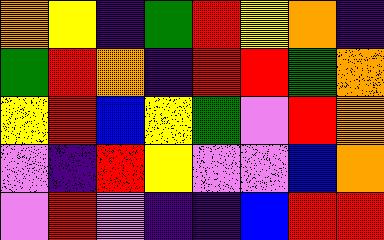[["orange", "yellow", "indigo", "green", "red", "yellow", "orange", "indigo"], ["green", "red", "orange", "indigo", "red", "red", "green", "orange"], ["yellow", "red", "blue", "yellow", "green", "violet", "red", "orange"], ["violet", "indigo", "red", "yellow", "violet", "violet", "blue", "orange"], ["violet", "red", "violet", "indigo", "indigo", "blue", "red", "red"]]